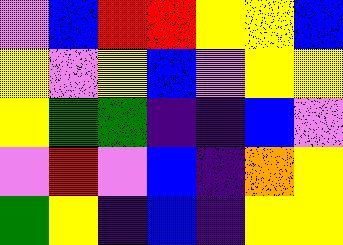[["violet", "blue", "red", "red", "yellow", "yellow", "blue"], ["yellow", "violet", "yellow", "blue", "violet", "yellow", "yellow"], ["yellow", "green", "green", "indigo", "indigo", "blue", "violet"], ["violet", "red", "violet", "blue", "indigo", "orange", "yellow"], ["green", "yellow", "indigo", "blue", "indigo", "yellow", "yellow"]]